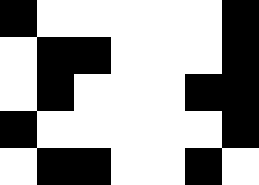[["black", "white", "white", "white", "white", "white", "black"], ["white", "black", "black", "white", "white", "white", "black"], ["white", "black", "white", "white", "white", "black", "black"], ["black", "white", "white", "white", "white", "white", "black"], ["white", "black", "black", "white", "white", "black", "white"]]